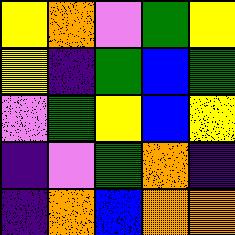[["yellow", "orange", "violet", "green", "yellow"], ["yellow", "indigo", "green", "blue", "green"], ["violet", "green", "yellow", "blue", "yellow"], ["indigo", "violet", "green", "orange", "indigo"], ["indigo", "orange", "blue", "orange", "orange"]]